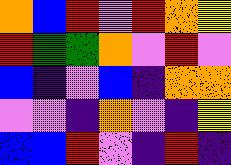[["orange", "blue", "red", "violet", "red", "orange", "yellow"], ["red", "green", "green", "orange", "violet", "red", "violet"], ["blue", "indigo", "violet", "blue", "indigo", "orange", "orange"], ["violet", "violet", "indigo", "orange", "violet", "indigo", "yellow"], ["blue", "blue", "red", "violet", "indigo", "red", "indigo"]]